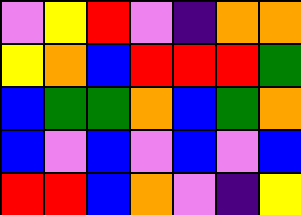[["violet", "yellow", "red", "violet", "indigo", "orange", "orange"], ["yellow", "orange", "blue", "red", "red", "red", "green"], ["blue", "green", "green", "orange", "blue", "green", "orange"], ["blue", "violet", "blue", "violet", "blue", "violet", "blue"], ["red", "red", "blue", "orange", "violet", "indigo", "yellow"]]